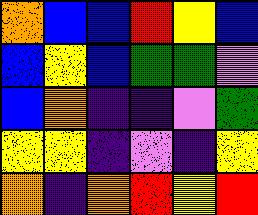[["orange", "blue", "blue", "red", "yellow", "blue"], ["blue", "yellow", "blue", "green", "green", "violet"], ["blue", "orange", "indigo", "indigo", "violet", "green"], ["yellow", "yellow", "indigo", "violet", "indigo", "yellow"], ["orange", "indigo", "orange", "red", "yellow", "red"]]